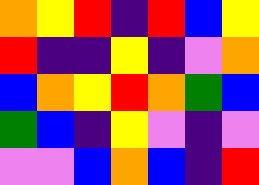[["orange", "yellow", "red", "indigo", "red", "blue", "yellow"], ["red", "indigo", "indigo", "yellow", "indigo", "violet", "orange"], ["blue", "orange", "yellow", "red", "orange", "green", "blue"], ["green", "blue", "indigo", "yellow", "violet", "indigo", "violet"], ["violet", "violet", "blue", "orange", "blue", "indigo", "red"]]